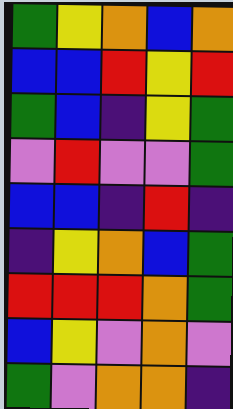[["green", "yellow", "orange", "blue", "orange"], ["blue", "blue", "red", "yellow", "red"], ["green", "blue", "indigo", "yellow", "green"], ["violet", "red", "violet", "violet", "green"], ["blue", "blue", "indigo", "red", "indigo"], ["indigo", "yellow", "orange", "blue", "green"], ["red", "red", "red", "orange", "green"], ["blue", "yellow", "violet", "orange", "violet"], ["green", "violet", "orange", "orange", "indigo"]]